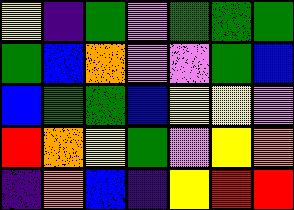[["yellow", "indigo", "green", "violet", "green", "green", "green"], ["green", "blue", "orange", "violet", "violet", "green", "blue"], ["blue", "green", "green", "blue", "yellow", "yellow", "violet"], ["red", "orange", "yellow", "green", "violet", "yellow", "orange"], ["indigo", "orange", "blue", "indigo", "yellow", "red", "red"]]